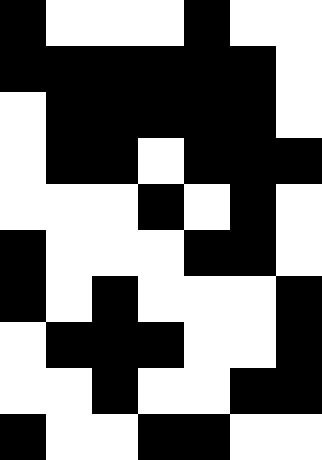[["black", "white", "white", "white", "black", "white", "white"], ["black", "black", "black", "black", "black", "black", "white"], ["white", "black", "black", "black", "black", "black", "white"], ["white", "black", "black", "white", "black", "black", "black"], ["white", "white", "white", "black", "white", "black", "white"], ["black", "white", "white", "white", "black", "black", "white"], ["black", "white", "black", "white", "white", "white", "black"], ["white", "black", "black", "black", "white", "white", "black"], ["white", "white", "black", "white", "white", "black", "black"], ["black", "white", "white", "black", "black", "white", "white"]]